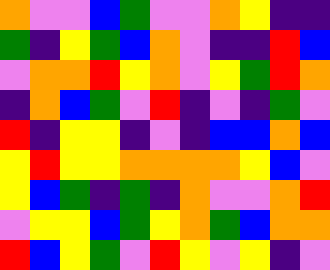[["orange", "violet", "violet", "blue", "green", "violet", "violet", "orange", "yellow", "indigo", "indigo"], ["green", "indigo", "yellow", "green", "blue", "orange", "violet", "indigo", "indigo", "red", "blue"], ["violet", "orange", "orange", "red", "yellow", "orange", "violet", "yellow", "green", "red", "orange"], ["indigo", "orange", "blue", "green", "violet", "red", "indigo", "violet", "indigo", "green", "violet"], ["red", "indigo", "yellow", "yellow", "indigo", "violet", "indigo", "blue", "blue", "orange", "blue"], ["yellow", "red", "yellow", "yellow", "orange", "orange", "orange", "orange", "yellow", "blue", "violet"], ["yellow", "blue", "green", "indigo", "green", "indigo", "orange", "violet", "violet", "orange", "red"], ["violet", "yellow", "yellow", "blue", "green", "yellow", "orange", "green", "blue", "orange", "orange"], ["red", "blue", "yellow", "green", "violet", "red", "yellow", "violet", "yellow", "indigo", "violet"]]